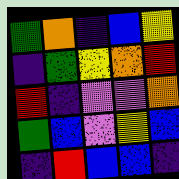[["green", "orange", "indigo", "blue", "yellow"], ["indigo", "green", "yellow", "orange", "red"], ["red", "indigo", "violet", "violet", "orange"], ["green", "blue", "violet", "yellow", "blue"], ["indigo", "red", "blue", "blue", "indigo"]]